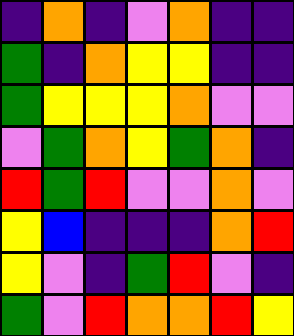[["indigo", "orange", "indigo", "violet", "orange", "indigo", "indigo"], ["green", "indigo", "orange", "yellow", "yellow", "indigo", "indigo"], ["green", "yellow", "yellow", "yellow", "orange", "violet", "violet"], ["violet", "green", "orange", "yellow", "green", "orange", "indigo"], ["red", "green", "red", "violet", "violet", "orange", "violet"], ["yellow", "blue", "indigo", "indigo", "indigo", "orange", "red"], ["yellow", "violet", "indigo", "green", "red", "violet", "indigo"], ["green", "violet", "red", "orange", "orange", "red", "yellow"]]